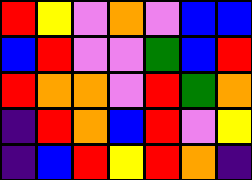[["red", "yellow", "violet", "orange", "violet", "blue", "blue"], ["blue", "red", "violet", "violet", "green", "blue", "red"], ["red", "orange", "orange", "violet", "red", "green", "orange"], ["indigo", "red", "orange", "blue", "red", "violet", "yellow"], ["indigo", "blue", "red", "yellow", "red", "orange", "indigo"]]